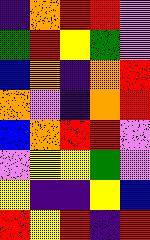[["indigo", "orange", "red", "red", "violet"], ["green", "red", "yellow", "green", "violet"], ["blue", "orange", "indigo", "orange", "red"], ["orange", "violet", "indigo", "orange", "red"], ["blue", "orange", "red", "red", "violet"], ["violet", "yellow", "yellow", "green", "violet"], ["yellow", "indigo", "indigo", "yellow", "blue"], ["red", "yellow", "red", "indigo", "red"]]